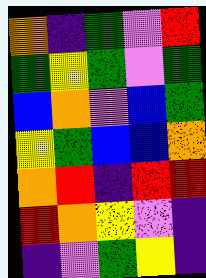[["orange", "indigo", "green", "violet", "red"], ["green", "yellow", "green", "violet", "green"], ["blue", "orange", "violet", "blue", "green"], ["yellow", "green", "blue", "blue", "orange"], ["orange", "red", "indigo", "red", "red"], ["red", "orange", "yellow", "violet", "indigo"], ["indigo", "violet", "green", "yellow", "indigo"]]